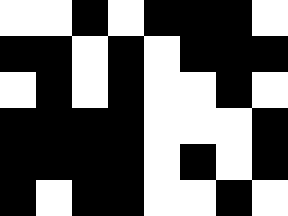[["white", "white", "black", "white", "black", "black", "black", "white"], ["black", "black", "white", "black", "white", "black", "black", "black"], ["white", "black", "white", "black", "white", "white", "black", "white"], ["black", "black", "black", "black", "white", "white", "white", "black"], ["black", "black", "black", "black", "white", "black", "white", "black"], ["black", "white", "black", "black", "white", "white", "black", "white"]]